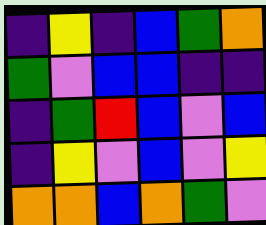[["indigo", "yellow", "indigo", "blue", "green", "orange"], ["green", "violet", "blue", "blue", "indigo", "indigo"], ["indigo", "green", "red", "blue", "violet", "blue"], ["indigo", "yellow", "violet", "blue", "violet", "yellow"], ["orange", "orange", "blue", "orange", "green", "violet"]]